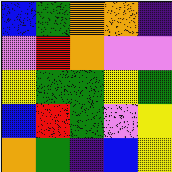[["blue", "green", "orange", "orange", "indigo"], ["violet", "red", "orange", "violet", "violet"], ["yellow", "green", "green", "yellow", "green"], ["blue", "red", "green", "violet", "yellow"], ["orange", "green", "indigo", "blue", "yellow"]]